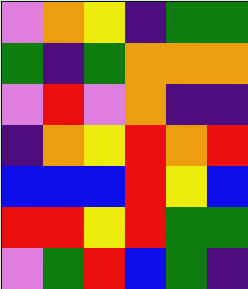[["violet", "orange", "yellow", "indigo", "green", "green"], ["green", "indigo", "green", "orange", "orange", "orange"], ["violet", "red", "violet", "orange", "indigo", "indigo"], ["indigo", "orange", "yellow", "red", "orange", "red"], ["blue", "blue", "blue", "red", "yellow", "blue"], ["red", "red", "yellow", "red", "green", "green"], ["violet", "green", "red", "blue", "green", "indigo"]]